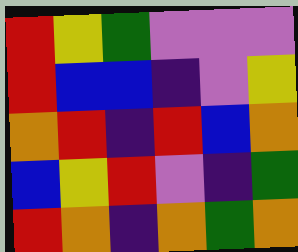[["red", "yellow", "green", "violet", "violet", "violet"], ["red", "blue", "blue", "indigo", "violet", "yellow"], ["orange", "red", "indigo", "red", "blue", "orange"], ["blue", "yellow", "red", "violet", "indigo", "green"], ["red", "orange", "indigo", "orange", "green", "orange"]]